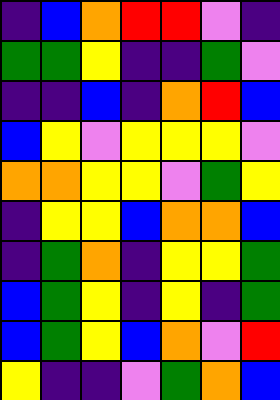[["indigo", "blue", "orange", "red", "red", "violet", "indigo"], ["green", "green", "yellow", "indigo", "indigo", "green", "violet"], ["indigo", "indigo", "blue", "indigo", "orange", "red", "blue"], ["blue", "yellow", "violet", "yellow", "yellow", "yellow", "violet"], ["orange", "orange", "yellow", "yellow", "violet", "green", "yellow"], ["indigo", "yellow", "yellow", "blue", "orange", "orange", "blue"], ["indigo", "green", "orange", "indigo", "yellow", "yellow", "green"], ["blue", "green", "yellow", "indigo", "yellow", "indigo", "green"], ["blue", "green", "yellow", "blue", "orange", "violet", "red"], ["yellow", "indigo", "indigo", "violet", "green", "orange", "blue"]]